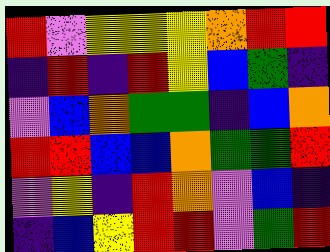[["red", "violet", "yellow", "yellow", "yellow", "orange", "red", "red"], ["indigo", "red", "indigo", "red", "yellow", "blue", "green", "indigo"], ["violet", "blue", "orange", "green", "green", "indigo", "blue", "orange"], ["red", "red", "blue", "blue", "orange", "green", "green", "red"], ["violet", "yellow", "indigo", "red", "orange", "violet", "blue", "indigo"], ["indigo", "blue", "yellow", "red", "red", "violet", "green", "red"]]